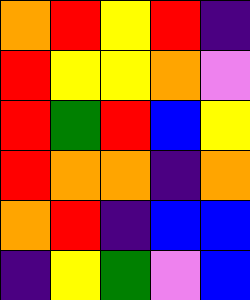[["orange", "red", "yellow", "red", "indigo"], ["red", "yellow", "yellow", "orange", "violet"], ["red", "green", "red", "blue", "yellow"], ["red", "orange", "orange", "indigo", "orange"], ["orange", "red", "indigo", "blue", "blue"], ["indigo", "yellow", "green", "violet", "blue"]]